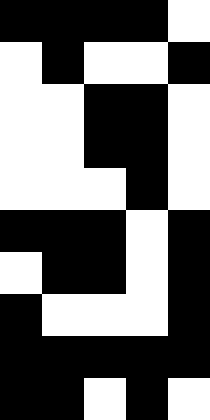[["black", "black", "black", "black", "white"], ["white", "black", "white", "white", "black"], ["white", "white", "black", "black", "white"], ["white", "white", "black", "black", "white"], ["white", "white", "white", "black", "white"], ["black", "black", "black", "white", "black"], ["white", "black", "black", "white", "black"], ["black", "white", "white", "white", "black"], ["black", "black", "black", "black", "black"], ["black", "black", "white", "black", "white"]]